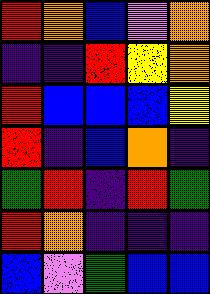[["red", "orange", "blue", "violet", "orange"], ["indigo", "indigo", "red", "yellow", "orange"], ["red", "blue", "blue", "blue", "yellow"], ["red", "indigo", "blue", "orange", "indigo"], ["green", "red", "indigo", "red", "green"], ["red", "orange", "indigo", "indigo", "indigo"], ["blue", "violet", "green", "blue", "blue"]]